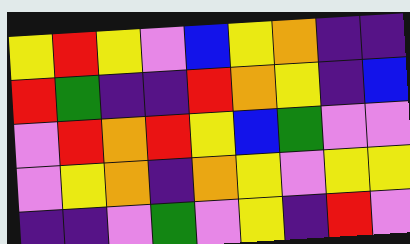[["yellow", "red", "yellow", "violet", "blue", "yellow", "orange", "indigo", "indigo"], ["red", "green", "indigo", "indigo", "red", "orange", "yellow", "indigo", "blue"], ["violet", "red", "orange", "red", "yellow", "blue", "green", "violet", "violet"], ["violet", "yellow", "orange", "indigo", "orange", "yellow", "violet", "yellow", "yellow"], ["indigo", "indigo", "violet", "green", "violet", "yellow", "indigo", "red", "violet"]]